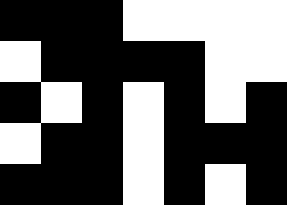[["black", "black", "black", "white", "white", "white", "white"], ["white", "black", "black", "black", "black", "white", "white"], ["black", "white", "black", "white", "black", "white", "black"], ["white", "black", "black", "white", "black", "black", "black"], ["black", "black", "black", "white", "black", "white", "black"]]